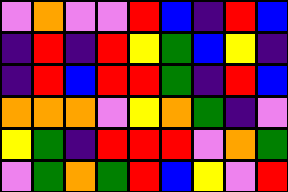[["violet", "orange", "violet", "violet", "red", "blue", "indigo", "red", "blue"], ["indigo", "red", "indigo", "red", "yellow", "green", "blue", "yellow", "indigo"], ["indigo", "red", "blue", "red", "red", "green", "indigo", "red", "blue"], ["orange", "orange", "orange", "violet", "yellow", "orange", "green", "indigo", "violet"], ["yellow", "green", "indigo", "red", "red", "red", "violet", "orange", "green"], ["violet", "green", "orange", "green", "red", "blue", "yellow", "violet", "red"]]